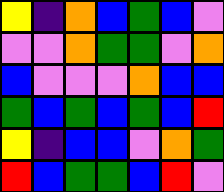[["yellow", "indigo", "orange", "blue", "green", "blue", "violet"], ["violet", "violet", "orange", "green", "green", "violet", "orange"], ["blue", "violet", "violet", "violet", "orange", "blue", "blue"], ["green", "blue", "green", "blue", "green", "blue", "red"], ["yellow", "indigo", "blue", "blue", "violet", "orange", "green"], ["red", "blue", "green", "green", "blue", "red", "violet"]]